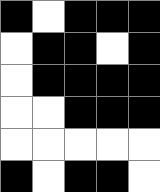[["black", "white", "black", "black", "black"], ["white", "black", "black", "white", "black"], ["white", "black", "black", "black", "black"], ["white", "white", "black", "black", "black"], ["white", "white", "white", "white", "white"], ["black", "white", "black", "black", "white"]]